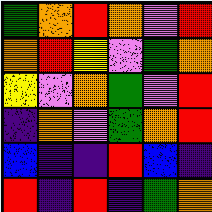[["green", "orange", "red", "orange", "violet", "red"], ["orange", "red", "yellow", "violet", "green", "orange"], ["yellow", "violet", "orange", "green", "violet", "red"], ["indigo", "orange", "violet", "green", "orange", "red"], ["blue", "indigo", "indigo", "red", "blue", "indigo"], ["red", "indigo", "red", "indigo", "green", "orange"]]